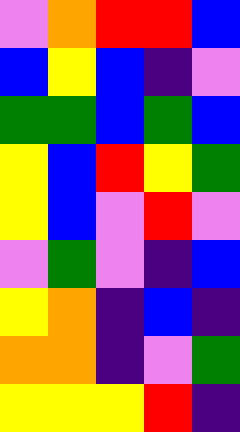[["violet", "orange", "red", "red", "blue"], ["blue", "yellow", "blue", "indigo", "violet"], ["green", "green", "blue", "green", "blue"], ["yellow", "blue", "red", "yellow", "green"], ["yellow", "blue", "violet", "red", "violet"], ["violet", "green", "violet", "indigo", "blue"], ["yellow", "orange", "indigo", "blue", "indigo"], ["orange", "orange", "indigo", "violet", "green"], ["yellow", "yellow", "yellow", "red", "indigo"]]